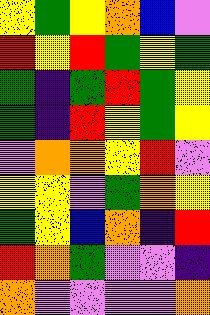[["yellow", "green", "yellow", "orange", "blue", "violet"], ["red", "yellow", "red", "green", "yellow", "green"], ["green", "indigo", "green", "red", "green", "yellow"], ["green", "indigo", "red", "yellow", "green", "yellow"], ["violet", "orange", "orange", "yellow", "red", "violet"], ["yellow", "yellow", "violet", "green", "orange", "yellow"], ["green", "yellow", "blue", "orange", "indigo", "red"], ["red", "orange", "green", "violet", "violet", "indigo"], ["orange", "violet", "violet", "violet", "violet", "orange"]]